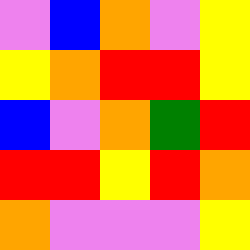[["violet", "blue", "orange", "violet", "yellow"], ["yellow", "orange", "red", "red", "yellow"], ["blue", "violet", "orange", "green", "red"], ["red", "red", "yellow", "red", "orange"], ["orange", "violet", "violet", "violet", "yellow"]]